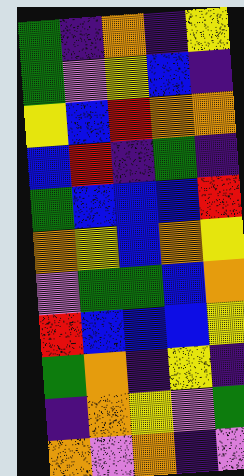[["green", "indigo", "orange", "indigo", "yellow"], ["green", "violet", "yellow", "blue", "indigo"], ["yellow", "blue", "red", "orange", "orange"], ["blue", "red", "indigo", "green", "indigo"], ["green", "blue", "blue", "blue", "red"], ["orange", "yellow", "blue", "orange", "yellow"], ["violet", "green", "green", "blue", "orange"], ["red", "blue", "blue", "blue", "yellow"], ["green", "orange", "indigo", "yellow", "indigo"], ["indigo", "orange", "yellow", "violet", "green"], ["orange", "violet", "orange", "indigo", "violet"]]